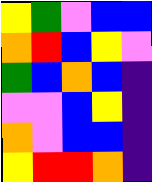[["yellow", "green", "violet", "blue", "blue"], ["orange", "red", "blue", "yellow", "violet"], ["green", "blue", "orange", "blue", "indigo"], ["violet", "violet", "blue", "yellow", "indigo"], ["orange", "violet", "blue", "blue", "indigo"], ["yellow", "red", "red", "orange", "indigo"]]